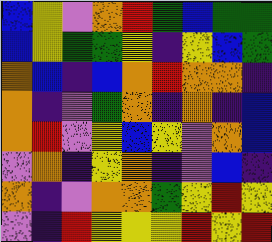[["blue", "yellow", "violet", "orange", "red", "green", "blue", "green", "green"], ["blue", "yellow", "green", "green", "yellow", "indigo", "yellow", "blue", "green"], ["orange", "blue", "indigo", "blue", "orange", "red", "orange", "orange", "indigo"], ["orange", "indigo", "violet", "green", "orange", "indigo", "orange", "indigo", "blue"], ["orange", "red", "violet", "yellow", "blue", "yellow", "violet", "orange", "blue"], ["violet", "orange", "indigo", "yellow", "orange", "indigo", "violet", "blue", "indigo"], ["orange", "indigo", "violet", "orange", "orange", "green", "yellow", "red", "yellow"], ["violet", "indigo", "red", "yellow", "yellow", "yellow", "red", "yellow", "red"]]